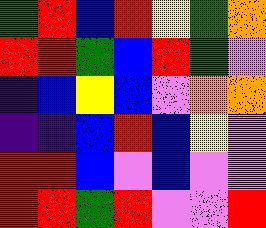[["green", "red", "blue", "red", "yellow", "green", "orange"], ["red", "red", "green", "blue", "red", "green", "violet"], ["indigo", "blue", "yellow", "blue", "violet", "orange", "orange"], ["indigo", "indigo", "blue", "red", "blue", "yellow", "violet"], ["red", "red", "blue", "violet", "blue", "violet", "violet"], ["red", "red", "green", "red", "violet", "violet", "red"]]